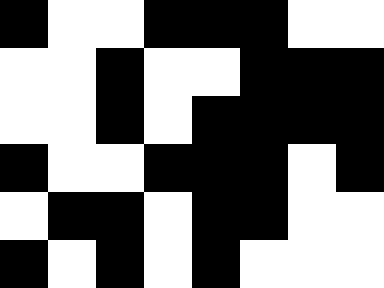[["black", "white", "white", "black", "black", "black", "white", "white"], ["white", "white", "black", "white", "white", "black", "black", "black"], ["white", "white", "black", "white", "black", "black", "black", "black"], ["black", "white", "white", "black", "black", "black", "white", "black"], ["white", "black", "black", "white", "black", "black", "white", "white"], ["black", "white", "black", "white", "black", "white", "white", "white"]]